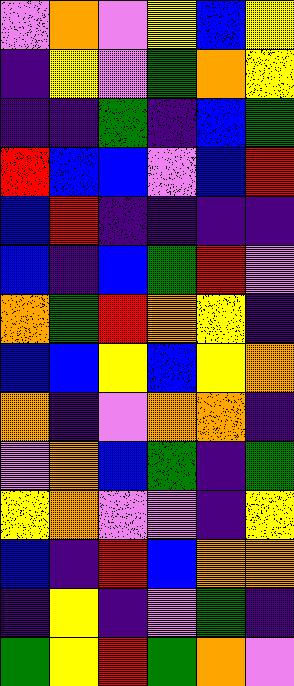[["violet", "orange", "violet", "yellow", "blue", "yellow"], ["indigo", "yellow", "violet", "green", "orange", "yellow"], ["indigo", "indigo", "green", "indigo", "blue", "green"], ["red", "blue", "blue", "violet", "blue", "red"], ["blue", "red", "indigo", "indigo", "indigo", "indigo"], ["blue", "indigo", "blue", "green", "red", "violet"], ["orange", "green", "red", "orange", "yellow", "indigo"], ["blue", "blue", "yellow", "blue", "yellow", "orange"], ["orange", "indigo", "violet", "orange", "orange", "indigo"], ["violet", "orange", "blue", "green", "indigo", "green"], ["yellow", "orange", "violet", "violet", "indigo", "yellow"], ["blue", "indigo", "red", "blue", "orange", "orange"], ["indigo", "yellow", "indigo", "violet", "green", "indigo"], ["green", "yellow", "red", "green", "orange", "violet"]]